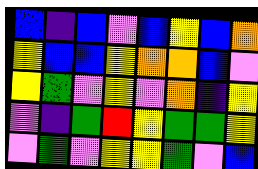[["blue", "indigo", "blue", "violet", "blue", "yellow", "blue", "orange"], ["yellow", "blue", "blue", "yellow", "orange", "orange", "blue", "violet"], ["yellow", "green", "violet", "yellow", "violet", "orange", "indigo", "yellow"], ["violet", "indigo", "green", "red", "yellow", "green", "green", "yellow"], ["violet", "green", "violet", "yellow", "yellow", "green", "violet", "blue"]]